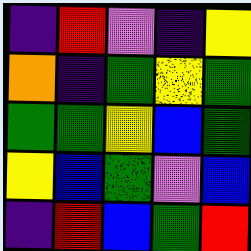[["indigo", "red", "violet", "indigo", "yellow"], ["orange", "indigo", "green", "yellow", "green"], ["green", "green", "yellow", "blue", "green"], ["yellow", "blue", "green", "violet", "blue"], ["indigo", "red", "blue", "green", "red"]]